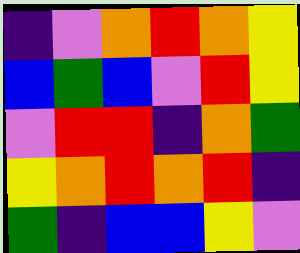[["indigo", "violet", "orange", "red", "orange", "yellow"], ["blue", "green", "blue", "violet", "red", "yellow"], ["violet", "red", "red", "indigo", "orange", "green"], ["yellow", "orange", "red", "orange", "red", "indigo"], ["green", "indigo", "blue", "blue", "yellow", "violet"]]